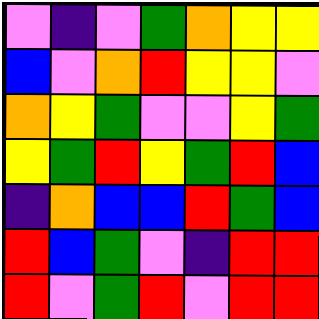[["violet", "indigo", "violet", "green", "orange", "yellow", "yellow"], ["blue", "violet", "orange", "red", "yellow", "yellow", "violet"], ["orange", "yellow", "green", "violet", "violet", "yellow", "green"], ["yellow", "green", "red", "yellow", "green", "red", "blue"], ["indigo", "orange", "blue", "blue", "red", "green", "blue"], ["red", "blue", "green", "violet", "indigo", "red", "red"], ["red", "violet", "green", "red", "violet", "red", "red"]]